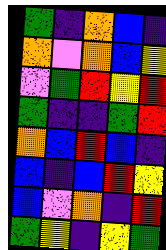[["green", "indigo", "orange", "blue", "indigo"], ["orange", "violet", "orange", "blue", "yellow"], ["violet", "green", "red", "yellow", "red"], ["green", "indigo", "indigo", "green", "red"], ["orange", "blue", "red", "blue", "indigo"], ["blue", "indigo", "blue", "red", "yellow"], ["blue", "violet", "orange", "indigo", "red"], ["green", "yellow", "indigo", "yellow", "green"]]